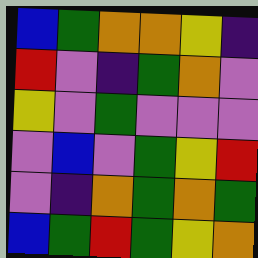[["blue", "green", "orange", "orange", "yellow", "indigo"], ["red", "violet", "indigo", "green", "orange", "violet"], ["yellow", "violet", "green", "violet", "violet", "violet"], ["violet", "blue", "violet", "green", "yellow", "red"], ["violet", "indigo", "orange", "green", "orange", "green"], ["blue", "green", "red", "green", "yellow", "orange"]]